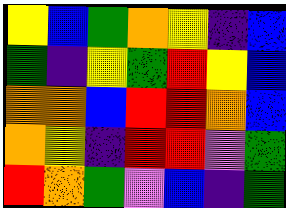[["yellow", "blue", "green", "orange", "yellow", "indigo", "blue"], ["green", "indigo", "yellow", "green", "red", "yellow", "blue"], ["orange", "orange", "blue", "red", "red", "orange", "blue"], ["orange", "yellow", "indigo", "red", "red", "violet", "green"], ["red", "orange", "green", "violet", "blue", "indigo", "green"]]